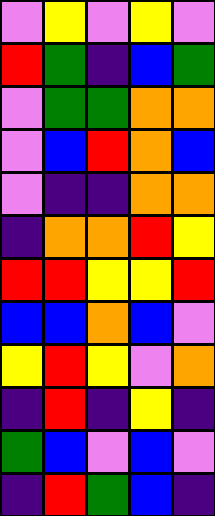[["violet", "yellow", "violet", "yellow", "violet"], ["red", "green", "indigo", "blue", "green"], ["violet", "green", "green", "orange", "orange"], ["violet", "blue", "red", "orange", "blue"], ["violet", "indigo", "indigo", "orange", "orange"], ["indigo", "orange", "orange", "red", "yellow"], ["red", "red", "yellow", "yellow", "red"], ["blue", "blue", "orange", "blue", "violet"], ["yellow", "red", "yellow", "violet", "orange"], ["indigo", "red", "indigo", "yellow", "indigo"], ["green", "blue", "violet", "blue", "violet"], ["indigo", "red", "green", "blue", "indigo"]]